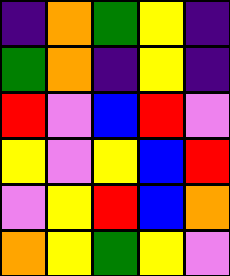[["indigo", "orange", "green", "yellow", "indigo"], ["green", "orange", "indigo", "yellow", "indigo"], ["red", "violet", "blue", "red", "violet"], ["yellow", "violet", "yellow", "blue", "red"], ["violet", "yellow", "red", "blue", "orange"], ["orange", "yellow", "green", "yellow", "violet"]]